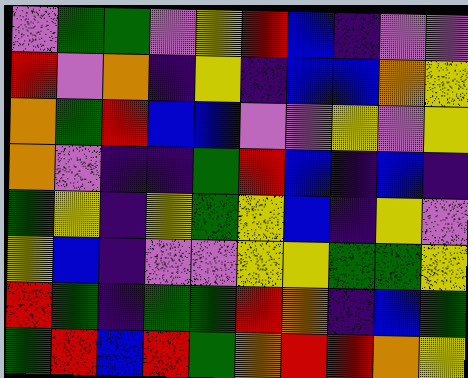[["violet", "green", "green", "violet", "yellow", "red", "blue", "indigo", "violet", "violet"], ["red", "violet", "orange", "indigo", "yellow", "indigo", "blue", "blue", "orange", "yellow"], ["orange", "green", "red", "blue", "blue", "violet", "violet", "yellow", "violet", "yellow"], ["orange", "violet", "indigo", "indigo", "green", "red", "blue", "indigo", "blue", "indigo"], ["green", "yellow", "indigo", "yellow", "green", "yellow", "blue", "indigo", "yellow", "violet"], ["yellow", "blue", "indigo", "violet", "violet", "yellow", "yellow", "green", "green", "yellow"], ["red", "green", "indigo", "green", "green", "red", "orange", "indigo", "blue", "green"], ["green", "red", "blue", "red", "green", "orange", "red", "red", "orange", "yellow"]]